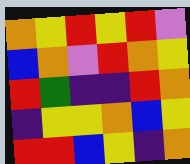[["orange", "yellow", "red", "yellow", "red", "violet"], ["blue", "orange", "violet", "red", "orange", "yellow"], ["red", "green", "indigo", "indigo", "red", "orange"], ["indigo", "yellow", "yellow", "orange", "blue", "yellow"], ["red", "red", "blue", "yellow", "indigo", "orange"]]